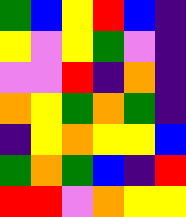[["green", "blue", "yellow", "red", "blue", "indigo"], ["yellow", "violet", "yellow", "green", "violet", "indigo"], ["violet", "violet", "red", "indigo", "orange", "indigo"], ["orange", "yellow", "green", "orange", "green", "indigo"], ["indigo", "yellow", "orange", "yellow", "yellow", "blue"], ["green", "orange", "green", "blue", "indigo", "red"], ["red", "red", "violet", "orange", "yellow", "yellow"]]